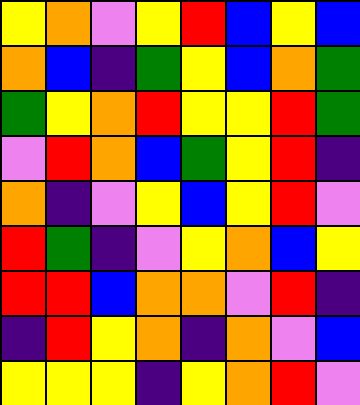[["yellow", "orange", "violet", "yellow", "red", "blue", "yellow", "blue"], ["orange", "blue", "indigo", "green", "yellow", "blue", "orange", "green"], ["green", "yellow", "orange", "red", "yellow", "yellow", "red", "green"], ["violet", "red", "orange", "blue", "green", "yellow", "red", "indigo"], ["orange", "indigo", "violet", "yellow", "blue", "yellow", "red", "violet"], ["red", "green", "indigo", "violet", "yellow", "orange", "blue", "yellow"], ["red", "red", "blue", "orange", "orange", "violet", "red", "indigo"], ["indigo", "red", "yellow", "orange", "indigo", "orange", "violet", "blue"], ["yellow", "yellow", "yellow", "indigo", "yellow", "orange", "red", "violet"]]